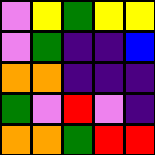[["violet", "yellow", "green", "yellow", "yellow"], ["violet", "green", "indigo", "indigo", "blue"], ["orange", "orange", "indigo", "indigo", "indigo"], ["green", "violet", "red", "violet", "indigo"], ["orange", "orange", "green", "red", "red"]]